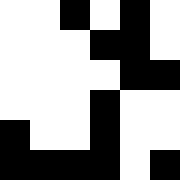[["white", "white", "black", "white", "black", "white"], ["white", "white", "white", "black", "black", "white"], ["white", "white", "white", "white", "black", "black"], ["white", "white", "white", "black", "white", "white"], ["black", "white", "white", "black", "white", "white"], ["black", "black", "black", "black", "white", "black"]]